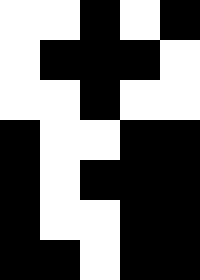[["white", "white", "black", "white", "black"], ["white", "black", "black", "black", "white"], ["white", "white", "black", "white", "white"], ["black", "white", "white", "black", "black"], ["black", "white", "black", "black", "black"], ["black", "white", "white", "black", "black"], ["black", "black", "white", "black", "black"]]